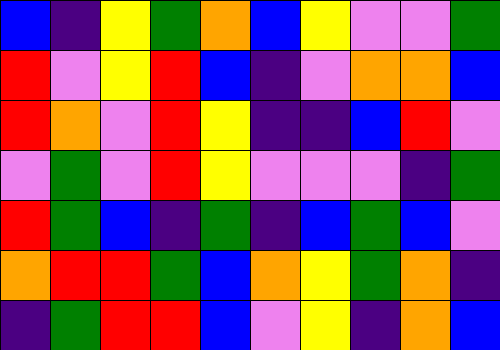[["blue", "indigo", "yellow", "green", "orange", "blue", "yellow", "violet", "violet", "green"], ["red", "violet", "yellow", "red", "blue", "indigo", "violet", "orange", "orange", "blue"], ["red", "orange", "violet", "red", "yellow", "indigo", "indigo", "blue", "red", "violet"], ["violet", "green", "violet", "red", "yellow", "violet", "violet", "violet", "indigo", "green"], ["red", "green", "blue", "indigo", "green", "indigo", "blue", "green", "blue", "violet"], ["orange", "red", "red", "green", "blue", "orange", "yellow", "green", "orange", "indigo"], ["indigo", "green", "red", "red", "blue", "violet", "yellow", "indigo", "orange", "blue"]]